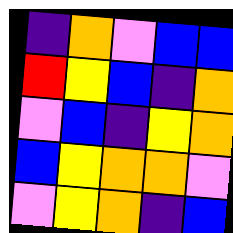[["indigo", "orange", "violet", "blue", "blue"], ["red", "yellow", "blue", "indigo", "orange"], ["violet", "blue", "indigo", "yellow", "orange"], ["blue", "yellow", "orange", "orange", "violet"], ["violet", "yellow", "orange", "indigo", "blue"]]